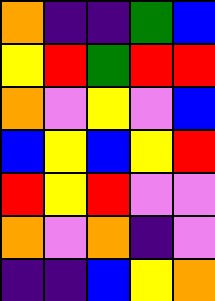[["orange", "indigo", "indigo", "green", "blue"], ["yellow", "red", "green", "red", "red"], ["orange", "violet", "yellow", "violet", "blue"], ["blue", "yellow", "blue", "yellow", "red"], ["red", "yellow", "red", "violet", "violet"], ["orange", "violet", "orange", "indigo", "violet"], ["indigo", "indigo", "blue", "yellow", "orange"]]